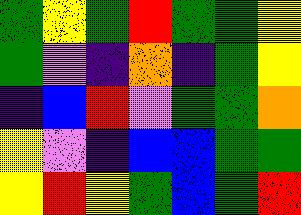[["green", "yellow", "green", "red", "green", "green", "yellow"], ["green", "violet", "indigo", "orange", "indigo", "green", "yellow"], ["indigo", "blue", "red", "violet", "green", "green", "orange"], ["yellow", "violet", "indigo", "blue", "blue", "green", "green"], ["yellow", "red", "yellow", "green", "blue", "green", "red"]]